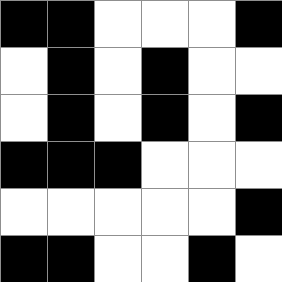[["black", "black", "white", "white", "white", "black"], ["white", "black", "white", "black", "white", "white"], ["white", "black", "white", "black", "white", "black"], ["black", "black", "black", "white", "white", "white"], ["white", "white", "white", "white", "white", "black"], ["black", "black", "white", "white", "black", "white"]]